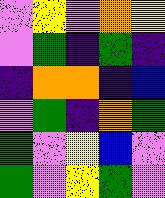[["violet", "yellow", "violet", "orange", "yellow"], ["violet", "green", "indigo", "green", "indigo"], ["indigo", "orange", "orange", "indigo", "blue"], ["violet", "green", "indigo", "orange", "green"], ["green", "violet", "yellow", "blue", "violet"], ["green", "violet", "yellow", "green", "violet"]]